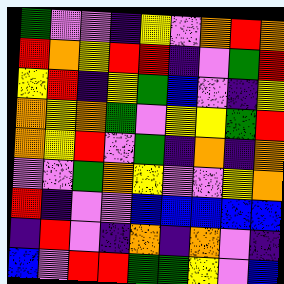[["green", "violet", "violet", "indigo", "yellow", "violet", "orange", "red", "orange"], ["red", "orange", "yellow", "red", "red", "indigo", "violet", "green", "red"], ["yellow", "red", "indigo", "yellow", "green", "blue", "violet", "indigo", "yellow"], ["orange", "yellow", "orange", "green", "violet", "yellow", "yellow", "green", "red"], ["orange", "yellow", "red", "violet", "green", "indigo", "orange", "indigo", "orange"], ["violet", "violet", "green", "orange", "yellow", "violet", "violet", "yellow", "orange"], ["red", "indigo", "violet", "violet", "blue", "blue", "blue", "blue", "blue"], ["indigo", "red", "violet", "indigo", "orange", "indigo", "orange", "violet", "indigo"], ["blue", "violet", "red", "red", "green", "green", "yellow", "violet", "blue"]]